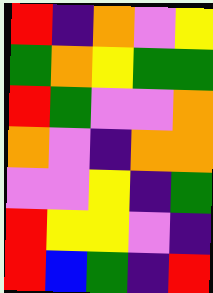[["red", "indigo", "orange", "violet", "yellow"], ["green", "orange", "yellow", "green", "green"], ["red", "green", "violet", "violet", "orange"], ["orange", "violet", "indigo", "orange", "orange"], ["violet", "violet", "yellow", "indigo", "green"], ["red", "yellow", "yellow", "violet", "indigo"], ["red", "blue", "green", "indigo", "red"]]